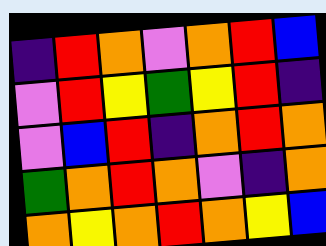[["indigo", "red", "orange", "violet", "orange", "red", "blue"], ["violet", "red", "yellow", "green", "yellow", "red", "indigo"], ["violet", "blue", "red", "indigo", "orange", "red", "orange"], ["green", "orange", "red", "orange", "violet", "indigo", "orange"], ["orange", "yellow", "orange", "red", "orange", "yellow", "blue"]]